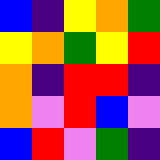[["blue", "indigo", "yellow", "orange", "green"], ["yellow", "orange", "green", "yellow", "red"], ["orange", "indigo", "red", "red", "indigo"], ["orange", "violet", "red", "blue", "violet"], ["blue", "red", "violet", "green", "indigo"]]